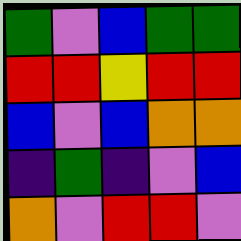[["green", "violet", "blue", "green", "green"], ["red", "red", "yellow", "red", "red"], ["blue", "violet", "blue", "orange", "orange"], ["indigo", "green", "indigo", "violet", "blue"], ["orange", "violet", "red", "red", "violet"]]